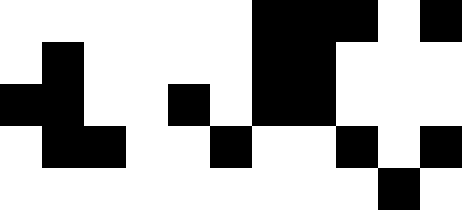[["white", "white", "white", "white", "white", "white", "black", "black", "black", "white", "black"], ["white", "black", "white", "white", "white", "white", "black", "black", "white", "white", "white"], ["black", "black", "white", "white", "black", "white", "black", "black", "white", "white", "white"], ["white", "black", "black", "white", "white", "black", "white", "white", "black", "white", "black"], ["white", "white", "white", "white", "white", "white", "white", "white", "white", "black", "white"]]